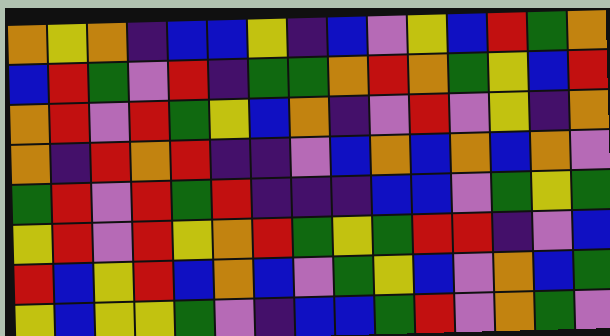[["orange", "yellow", "orange", "indigo", "blue", "blue", "yellow", "indigo", "blue", "violet", "yellow", "blue", "red", "green", "orange"], ["blue", "red", "green", "violet", "red", "indigo", "green", "green", "orange", "red", "orange", "green", "yellow", "blue", "red"], ["orange", "red", "violet", "red", "green", "yellow", "blue", "orange", "indigo", "violet", "red", "violet", "yellow", "indigo", "orange"], ["orange", "indigo", "red", "orange", "red", "indigo", "indigo", "violet", "blue", "orange", "blue", "orange", "blue", "orange", "violet"], ["green", "red", "violet", "red", "green", "red", "indigo", "indigo", "indigo", "blue", "blue", "violet", "green", "yellow", "green"], ["yellow", "red", "violet", "red", "yellow", "orange", "red", "green", "yellow", "green", "red", "red", "indigo", "violet", "blue"], ["red", "blue", "yellow", "red", "blue", "orange", "blue", "violet", "green", "yellow", "blue", "violet", "orange", "blue", "green"], ["yellow", "blue", "yellow", "yellow", "green", "violet", "indigo", "blue", "blue", "green", "red", "violet", "orange", "green", "violet"]]